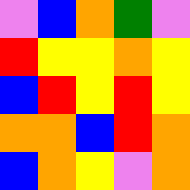[["violet", "blue", "orange", "green", "violet"], ["red", "yellow", "yellow", "orange", "yellow"], ["blue", "red", "yellow", "red", "yellow"], ["orange", "orange", "blue", "red", "orange"], ["blue", "orange", "yellow", "violet", "orange"]]